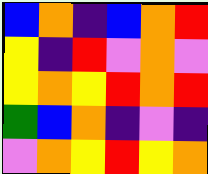[["blue", "orange", "indigo", "blue", "orange", "red"], ["yellow", "indigo", "red", "violet", "orange", "violet"], ["yellow", "orange", "yellow", "red", "orange", "red"], ["green", "blue", "orange", "indigo", "violet", "indigo"], ["violet", "orange", "yellow", "red", "yellow", "orange"]]